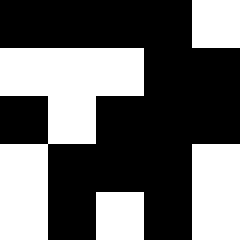[["black", "black", "black", "black", "white"], ["white", "white", "white", "black", "black"], ["black", "white", "black", "black", "black"], ["white", "black", "black", "black", "white"], ["white", "black", "white", "black", "white"]]